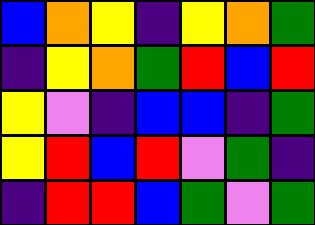[["blue", "orange", "yellow", "indigo", "yellow", "orange", "green"], ["indigo", "yellow", "orange", "green", "red", "blue", "red"], ["yellow", "violet", "indigo", "blue", "blue", "indigo", "green"], ["yellow", "red", "blue", "red", "violet", "green", "indigo"], ["indigo", "red", "red", "blue", "green", "violet", "green"]]